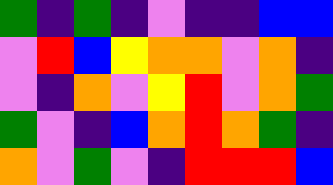[["green", "indigo", "green", "indigo", "violet", "indigo", "indigo", "blue", "blue"], ["violet", "red", "blue", "yellow", "orange", "orange", "violet", "orange", "indigo"], ["violet", "indigo", "orange", "violet", "yellow", "red", "violet", "orange", "green"], ["green", "violet", "indigo", "blue", "orange", "red", "orange", "green", "indigo"], ["orange", "violet", "green", "violet", "indigo", "red", "red", "red", "blue"]]